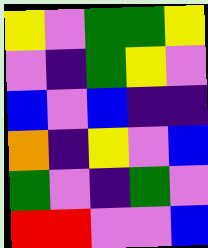[["yellow", "violet", "green", "green", "yellow"], ["violet", "indigo", "green", "yellow", "violet"], ["blue", "violet", "blue", "indigo", "indigo"], ["orange", "indigo", "yellow", "violet", "blue"], ["green", "violet", "indigo", "green", "violet"], ["red", "red", "violet", "violet", "blue"]]